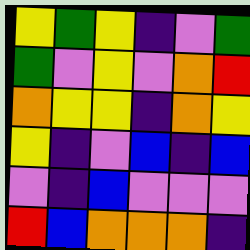[["yellow", "green", "yellow", "indigo", "violet", "green"], ["green", "violet", "yellow", "violet", "orange", "red"], ["orange", "yellow", "yellow", "indigo", "orange", "yellow"], ["yellow", "indigo", "violet", "blue", "indigo", "blue"], ["violet", "indigo", "blue", "violet", "violet", "violet"], ["red", "blue", "orange", "orange", "orange", "indigo"]]